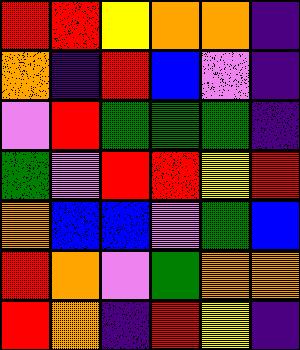[["red", "red", "yellow", "orange", "orange", "indigo"], ["orange", "indigo", "red", "blue", "violet", "indigo"], ["violet", "red", "green", "green", "green", "indigo"], ["green", "violet", "red", "red", "yellow", "red"], ["orange", "blue", "blue", "violet", "green", "blue"], ["red", "orange", "violet", "green", "orange", "orange"], ["red", "orange", "indigo", "red", "yellow", "indigo"]]